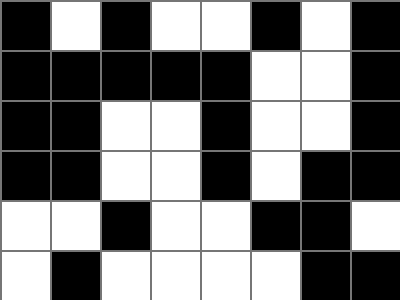[["black", "white", "black", "white", "white", "black", "white", "black"], ["black", "black", "black", "black", "black", "white", "white", "black"], ["black", "black", "white", "white", "black", "white", "white", "black"], ["black", "black", "white", "white", "black", "white", "black", "black"], ["white", "white", "black", "white", "white", "black", "black", "white"], ["white", "black", "white", "white", "white", "white", "black", "black"]]